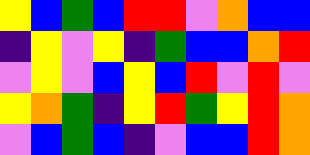[["yellow", "blue", "green", "blue", "red", "red", "violet", "orange", "blue", "blue"], ["indigo", "yellow", "violet", "yellow", "indigo", "green", "blue", "blue", "orange", "red"], ["violet", "yellow", "violet", "blue", "yellow", "blue", "red", "violet", "red", "violet"], ["yellow", "orange", "green", "indigo", "yellow", "red", "green", "yellow", "red", "orange"], ["violet", "blue", "green", "blue", "indigo", "violet", "blue", "blue", "red", "orange"]]